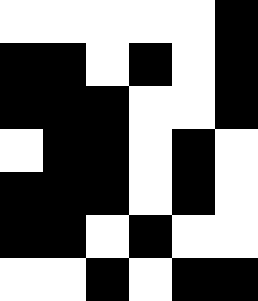[["white", "white", "white", "white", "white", "black"], ["black", "black", "white", "black", "white", "black"], ["black", "black", "black", "white", "white", "black"], ["white", "black", "black", "white", "black", "white"], ["black", "black", "black", "white", "black", "white"], ["black", "black", "white", "black", "white", "white"], ["white", "white", "black", "white", "black", "black"]]